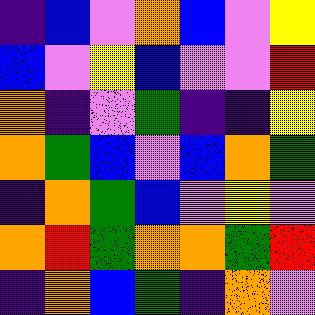[["indigo", "blue", "violet", "orange", "blue", "violet", "yellow"], ["blue", "violet", "yellow", "blue", "violet", "violet", "red"], ["orange", "indigo", "violet", "green", "indigo", "indigo", "yellow"], ["orange", "green", "blue", "violet", "blue", "orange", "green"], ["indigo", "orange", "green", "blue", "violet", "yellow", "violet"], ["orange", "red", "green", "orange", "orange", "green", "red"], ["indigo", "orange", "blue", "green", "indigo", "orange", "violet"]]